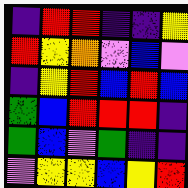[["indigo", "red", "red", "indigo", "indigo", "yellow"], ["red", "yellow", "orange", "violet", "blue", "violet"], ["indigo", "yellow", "red", "blue", "red", "blue"], ["green", "blue", "red", "red", "red", "indigo"], ["green", "blue", "violet", "green", "indigo", "indigo"], ["violet", "yellow", "yellow", "blue", "yellow", "red"]]